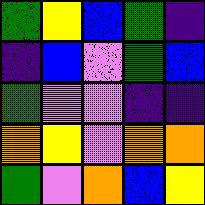[["green", "yellow", "blue", "green", "indigo"], ["indigo", "blue", "violet", "green", "blue"], ["green", "violet", "violet", "indigo", "indigo"], ["orange", "yellow", "violet", "orange", "orange"], ["green", "violet", "orange", "blue", "yellow"]]